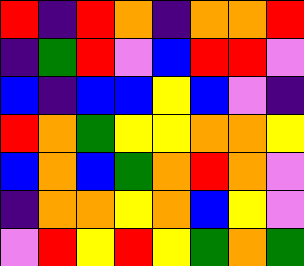[["red", "indigo", "red", "orange", "indigo", "orange", "orange", "red"], ["indigo", "green", "red", "violet", "blue", "red", "red", "violet"], ["blue", "indigo", "blue", "blue", "yellow", "blue", "violet", "indigo"], ["red", "orange", "green", "yellow", "yellow", "orange", "orange", "yellow"], ["blue", "orange", "blue", "green", "orange", "red", "orange", "violet"], ["indigo", "orange", "orange", "yellow", "orange", "blue", "yellow", "violet"], ["violet", "red", "yellow", "red", "yellow", "green", "orange", "green"]]